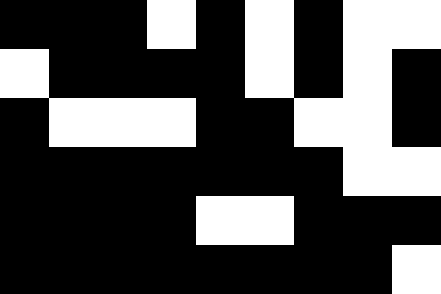[["black", "black", "black", "white", "black", "white", "black", "white", "white"], ["white", "black", "black", "black", "black", "white", "black", "white", "black"], ["black", "white", "white", "white", "black", "black", "white", "white", "black"], ["black", "black", "black", "black", "black", "black", "black", "white", "white"], ["black", "black", "black", "black", "white", "white", "black", "black", "black"], ["black", "black", "black", "black", "black", "black", "black", "black", "white"]]